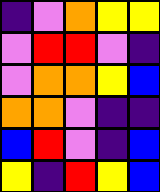[["indigo", "violet", "orange", "yellow", "yellow"], ["violet", "red", "red", "violet", "indigo"], ["violet", "orange", "orange", "yellow", "blue"], ["orange", "orange", "violet", "indigo", "indigo"], ["blue", "red", "violet", "indigo", "blue"], ["yellow", "indigo", "red", "yellow", "blue"]]